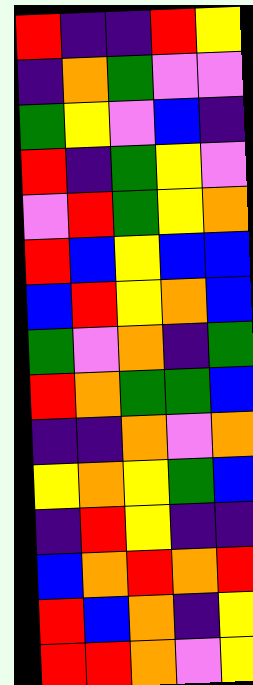[["red", "indigo", "indigo", "red", "yellow"], ["indigo", "orange", "green", "violet", "violet"], ["green", "yellow", "violet", "blue", "indigo"], ["red", "indigo", "green", "yellow", "violet"], ["violet", "red", "green", "yellow", "orange"], ["red", "blue", "yellow", "blue", "blue"], ["blue", "red", "yellow", "orange", "blue"], ["green", "violet", "orange", "indigo", "green"], ["red", "orange", "green", "green", "blue"], ["indigo", "indigo", "orange", "violet", "orange"], ["yellow", "orange", "yellow", "green", "blue"], ["indigo", "red", "yellow", "indigo", "indigo"], ["blue", "orange", "red", "orange", "red"], ["red", "blue", "orange", "indigo", "yellow"], ["red", "red", "orange", "violet", "yellow"]]